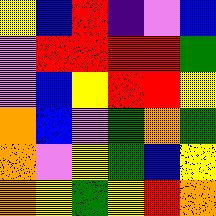[["yellow", "blue", "red", "indigo", "violet", "blue"], ["violet", "red", "red", "red", "red", "green"], ["violet", "blue", "yellow", "red", "red", "yellow"], ["orange", "blue", "violet", "green", "orange", "green"], ["orange", "violet", "yellow", "green", "blue", "yellow"], ["orange", "yellow", "green", "yellow", "red", "orange"]]